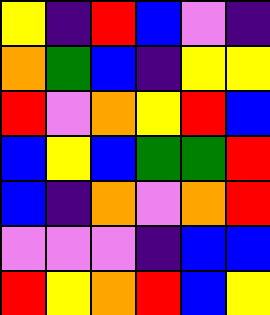[["yellow", "indigo", "red", "blue", "violet", "indigo"], ["orange", "green", "blue", "indigo", "yellow", "yellow"], ["red", "violet", "orange", "yellow", "red", "blue"], ["blue", "yellow", "blue", "green", "green", "red"], ["blue", "indigo", "orange", "violet", "orange", "red"], ["violet", "violet", "violet", "indigo", "blue", "blue"], ["red", "yellow", "orange", "red", "blue", "yellow"]]